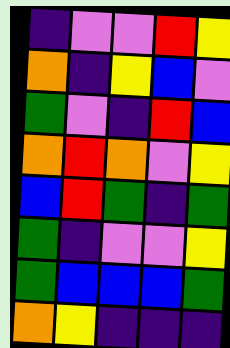[["indigo", "violet", "violet", "red", "yellow"], ["orange", "indigo", "yellow", "blue", "violet"], ["green", "violet", "indigo", "red", "blue"], ["orange", "red", "orange", "violet", "yellow"], ["blue", "red", "green", "indigo", "green"], ["green", "indigo", "violet", "violet", "yellow"], ["green", "blue", "blue", "blue", "green"], ["orange", "yellow", "indigo", "indigo", "indigo"]]